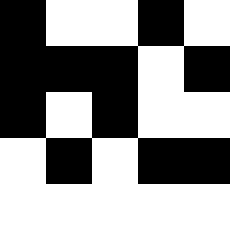[["black", "white", "white", "black", "white"], ["black", "black", "black", "white", "black"], ["black", "white", "black", "white", "white"], ["white", "black", "white", "black", "black"], ["white", "white", "white", "white", "white"]]